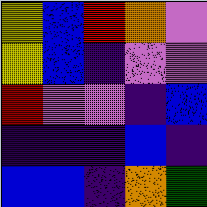[["yellow", "blue", "red", "orange", "violet"], ["yellow", "blue", "indigo", "violet", "violet"], ["red", "violet", "violet", "indigo", "blue"], ["indigo", "indigo", "indigo", "blue", "indigo"], ["blue", "blue", "indigo", "orange", "green"]]